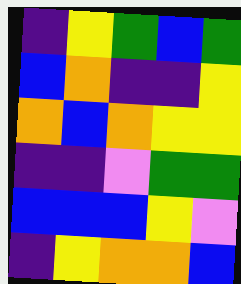[["indigo", "yellow", "green", "blue", "green"], ["blue", "orange", "indigo", "indigo", "yellow"], ["orange", "blue", "orange", "yellow", "yellow"], ["indigo", "indigo", "violet", "green", "green"], ["blue", "blue", "blue", "yellow", "violet"], ["indigo", "yellow", "orange", "orange", "blue"]]